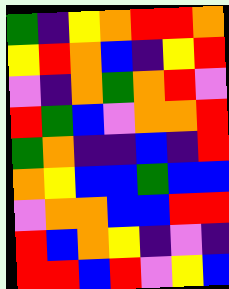[["green", "indigo", "yellow", "orange", "red", "red", "orange"], ["yellow", "red", "orange", "blue", "indigo", "yellow", "red"], ["violet", "indigo", "orange", "green", "orange", "red", "violet"], ["red", "green", "blue", "violet", "orange", "orange", "red"], ["green", "orange", "indigo", "indigo", "blue", "indigo", "red"], ["orange", "yellow", "blue", "blue", "green", "blue", "blue"], ["violet", "orange", "orange", "blue", "blue", "red", "red"], ["red", "blue", "orange", "yellow", "indigo", "violet", "indigo"], ["red", "red", "blue", "red", "violet", "yellow", "blue"]]